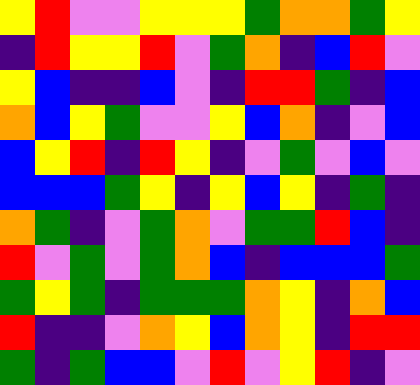[["yellow", "red", "violet", "violet", "yellow", "yellow", "yellow", "green", "orange", "orange", "green", "yellow"], ["indigo", "red", "yellow", "yellow", "red", "violet", "green", "orange", "indigo", "blue", "red", "violet"], ["yellow", "blue", "indigo", "indigo", "blue", "violet", "indigo", "red", "red", "green", "indigo", "blue"], ["orange", "blue", "yellow", "green", "violet", "violet", "yellow", "blue", "orange", "indigo", "violet", "blue"], ["blue", "yellow", "red", "indigo", "red", "yellow", "indigo", "violet", "green", "violet", "blue", "violet"], ["blue", "blue", "blue", "green", "yellow", "indigo", "yellow", "blue", "yellow", "indigo", "green", "indigo"], ["orange", "green", "indigo", "violet", "green", "orange", "violet", "green", "green", "red", "blue", "indigo"], ["red", "violet", "green", "violet", "green", "orange", "blue", "indigo", "blue", "blue", "blue", "green"], ["green", "yellow", "green", "indigo", "green", "green", "green", "orange", "yellow", "indigo", "orange", "blue"], ["red", "indigo", "indigo", "violet", "orange", "yellow", "blue", "orange", "yellow", "indigo", "red", "red"], ["green", "indigo", "green", "blue", "blue", "violet", "red", "violet", "yellow", "red", "indigo", "violet"]]